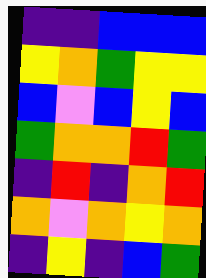[["indigo", "indigo", "blue", "blue", "blue"], ["yellow", "orange", "green", "yellow", "yellow"], ["blue", "violet", "blue", "yellow", "blue"], ["green", "orange", "orange", "red", "green"], ["indigo", "red", "indigo", "orange", "red"], ["orange", "violet", "orange", "yellow", "orange"], ["indigo", "yellow", "indigo", "blue", "green"]]